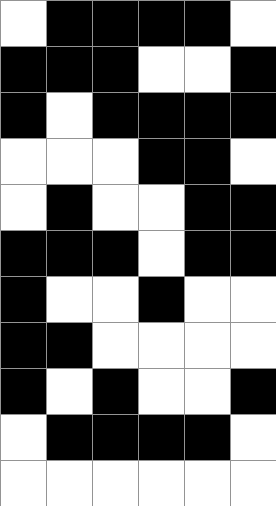[["white", "black", "black", "black", "black", "white"], ["black", "black", "black", "white", "white", "black"], ["black", "white", "black", "black", "black", "black"], ["white", "white", "white", "black", "black", "white"], ["white", "black", "white", "white", "black", "black"], ["black", "black", "black", "white", "black", "black"], ["black", "white", "white", "black", "white", "white"], ["black", "black", "white", "white", "white", "white"], ["black", "white", "black", "white", "white", "black"], ["white", "black", "black", "black", "black", "white"], ["white", "white", "white", "white", "white", "white"]]